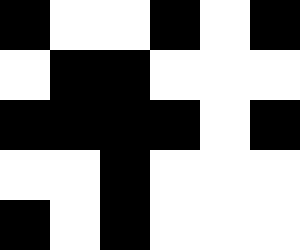[["black", "white", "white", "black", "white", "black"], ["white", "black", "black", "white", "white", "white"], ["black", "black", "black", "black", "white", "black"], ["white", "white", "black", "white", "white", "white"], ["black", "white", "black", "white", "white", "white"]]